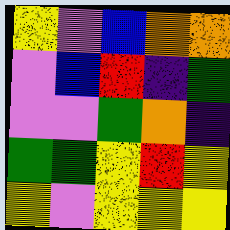[["yellow", "violet", "blue", "orange", "orange"], ["violet", "blue", "red", "indigo", "green"], ["violet", "violet", "green", "orange", "indigo"], ["green", "green", "yellow", "red", "yellow"], ["yellow", "violet", "yellow", "yellow", "yellow"]]